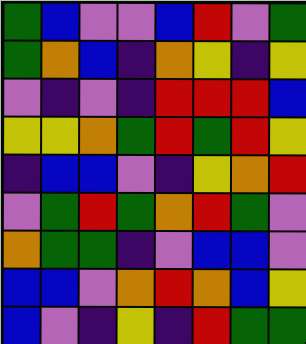[["green", "blue", "violet", "violet", "blue", "red", "violet", "green"], ["green", "orange", "blue", "indigo", "orange", "yellow", "indigo", "yellow"], ["violet", "indigo", "violet", "indigo", "red", "red", "red", "blue"], ["yellow", "yellow", "orange", "green", "red", "green", "red", "yellow"], ["indigo", "blue", "blue", "violet", "indigo", "yellow", "orange", "red"], ["violet", "green", "red", "green", "orange", "red", "green", "violet"], ["orange", "green", "green", "indigo", "violet", "blue", "blue", "violet"], ["blue", "blue", "violet", "orange", "red", "orange", "blue", "yellow"], ["blue", "violet", "indigo", "yellow", "indigo", "red", "green", "green"]]